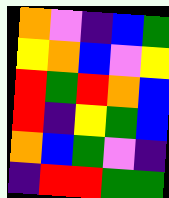[["orange", "violet", "indigo", "blue", "green"], ["yellow", "orange", "blue", "violet", "yellow"], ["red", "green", "red", "orange", "blue"], ["red", "indigo", "yellow", "green", "blue"], ["orange", "blue", "green", "violet", "indigo"], ["indigo", "red", "red", "green", "green"]]